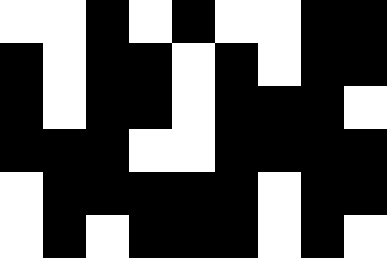[["white", "white", "black", "white", "black", "white", "white", "black", "black"], ["black", "white", "black", "black", "white", "black", "white", "black", "black"], ["black", "white", "black", "black", "white", "black", "black", "black", "white"], ["black", "black", "black", "white", "white", "black", "black", "black", "black"], ["white", "black", "black", "black", "black", "black", "white", "black", "black"], ["white", "black", "white", "black", "black", "black", "white", "black", "white"]]